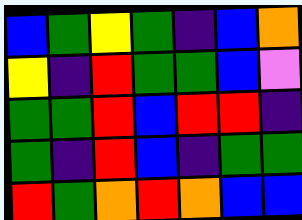[["blue", "green", "yellow", "green", "indigo", "blue", "orange"], ["yellow", "indigo", "red", "green", "green", "blue", "violet"], ["green", "green", "red", "blue", "red", "red", "indigo"], ["green", "indigo", "red", "blue", "indigo", "green", "green"], ["red", "green", "orange", "red", "orange", "blue", "blue"]]